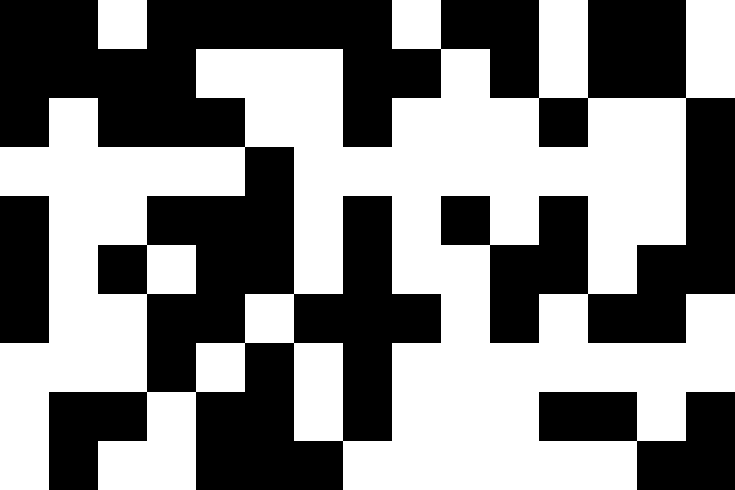[["black", "black", "white", "black", "black", "black", "black", "black", "white", "black", "black", "white", "black", "black", "white"], ["black", "black", "black", "black", "white", "white", "white", "black", "black", "white", "black", "white", "black", "black", "white"], ["black", "white", "black", "black", "black", "white", "white", "black", "white", "white", "white", "black", "white", "white", "black"], ["white", "white", "white", "white", "white", "black", "white", "white", "white", "white", "white", "white", "white", "white", "black"], ["black", "white", "white", "black", "black", "black", "white", "black", "white", "black", "white", "black", "white", "white", "black"], ["black", "white", "black", "white", "black", "black", "white", "black", "white", "white", "black", "black", "white", "black", "black"], ["black", "white", "white", "black", "black", "white", "black", "black", "black", "white", "black", "white", "black", "black", "white"], ["white", "white", "white", "black", "white", "black", "white", "black", "white", "white", "white", "white", "white", "white", "white"], ["white", "black", "black", "white", "black", "black", "white", "black", "white", "white", "white", "black", "black", "white", "black"], ["white", "black", "white", "white", "black", "black", "black", "white", "white", "white", "white", "white", "white", "black", "black"]]